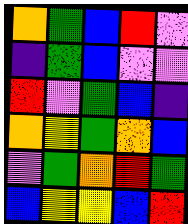[["orange", "green", "blue", "red", "violet"], ["indigo", "green", "blue", "violet", "violet"], ["red", "violet", "green", "blue", "indigo"], ["orange", "yellow", "green", "orange", "blue"], ["violet", "green", "orange", "red", "green"], ["blue", "yellow", "yellow", "blue", "red"]]